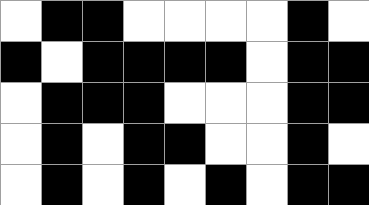[["white", "black", "black", "white", "white", "white", "white", "black", "white"], ["black", "white", "black", "black", "black", "black", "white", "black", "black"], ["white", "black", "black", "black", "white", "white", "white", "black", "black"], ["white", "black", "white", "black", "black", "white", "white", "black", "white"], ["white", "black", "white", "black", "white", "black", "white", "black", "black"]]